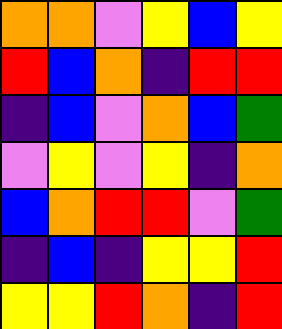[["orange", "orange", "violet", "yellow", "blue", "yellow"], ["red", "blue", "orange", "indigo", "red", "red"], ["indigo", "blue", "violet", "orange", "blue", "green"], ["violet", "yellow", "violet", "yellow", "indigo", "orange"], ["blue", "orange", "red", "red", "violet", "green"], ["indigo", "blue", "indigo", "yellow", "yellow", "red"], ["yellow", "yellow", "red", "orange", "indigo", "red"]]